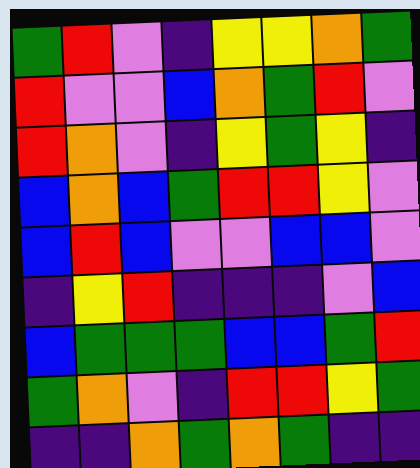[["green", "red", "violet", "indigo", "yellow", "yellow", "orange", "green"], ["red", "violet", "violet", "blue", "orange", "green", "red", "violet"], ["red", "orange", "violet", "indigo", "yellow", "green", "yellow", "indigo"], ["blue", "orange", "blue", "green", "red", "red", "yellow", "violet"], ["blue", "red", "blue", "violet", "violet", "blue", "blue", "violet"], ["indigo", "yellow", "red", "indigo", "indigo", "indigo", "violet", "blue"], ["blue", "green", "green", "green", "blue", "blue", "green", "red"], ["green", "orange", "violet", "indigo", "red", "red", "yellow", "green"], ["indigo", "indigo", "orange", "green", "orange", "green", "indigo", "indigo"]]